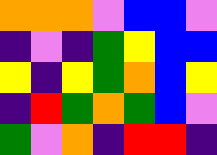[["orange", "orange", "orange", "violet", "blue", "blue", "violet"], ["indigo", "violet", "indigo", "green", "yellow", "blue", "blue"], ["yellow", "indigo", "yellow", "green", "orange", "blue", "yellow"], ["indigo", "red", "green", "orange", "green", "blue", "violet"], ["green", "violet", "orange", "indigo", "red", "red", "indigo"]]